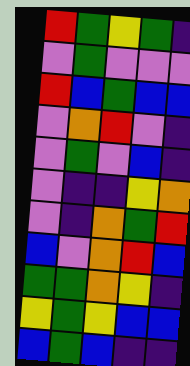[["red", "green", "yellow", "green", "indigo"], ["violet", "green", "violet", "violet", "violet"], ["red", "blue", "green", "blue", "blue"], ["violet", "orange", "red", "violet", "indigo"], ["violet", "green", "violet", "blue", "indigo"], ["violet", "indigo", "indigo", "yellow", "orange"], ["violet", "indigo", "orange", "green", "red"], ["blue", "violet", "orange", "red", "blue"], ["green", "green", "orange", "yellow", "indigo"], ["yellow", "green", "yellow", "blue", "blue"], ["blue", "green", "blue", "indigo", "indigo"]]